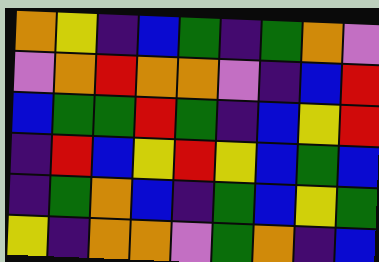[["orange", "yellow", "indigo", "blue", "green", "indigo", "green", "orange", "violet"], ["violet", "orange", "red", "orange", "orange", "violet", "indigo", "blue", "red"], ["blue", "green", "green", "red", "green", "indigo", "blue", "yellow", "red"], ["indigo", "red", "blue", "yellow", "red", "yellow", "blue", "green", "blue"], ["indigo", "green", "orange", "blue", "indigo", "green", "blue", "yellow", "green"], ["yellow", "indigo", "orange", "orange", "violet", "green", "orange", "indigo", "blue"]]